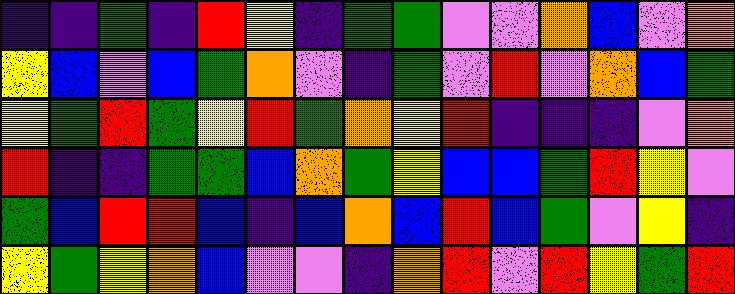[["indigo", "indigo", "green", "indigo", "red", "yellow", "indigo", "green", "green", "violet", "violet", "orange", "blue", "violet", "orange"], ["yellow", "blue", "violet", "blue", "green", "orange", "violet", "indigo", "green", "violet", "red", "violet", "orange", "blue", "green"], ["yellow", "green", "red", "green", "yellow", "red", "green", "orange", "yellow", "red", "indigo", "indigo", "indigo", "violet", "orange"], ["red", "indigo", "indigo", "green", "green", "blue", "orange", "green", "yellow", "blue", "blue", "green", "red", "yellow", "violet"], ["green", "blue", "red", "red", "blue", "indigo", "blue", "orange", "blue", "red", "blue", "green", "violet", "yellow", "indigo"], ["yellow", "green", "yellow", "orange", "blue", "violet", "violet", "indigo", "orange", "red", "violet", "red", "yellow", "green", "red"]]